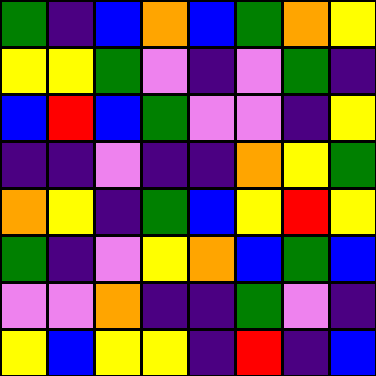[["green", "indigo", "blue", "orange", "blue", "green", "orange", "yellow"], ["yellow", "yellow", "green", "violet", "indigo", "violet", "green", "indigo"], ["blue", "red", "blue", "green", "violet", "violet", "indigo", "yellow"], ["indigo", "indigo", "violet", "indigo", "indigo", "orange", "yellow", "green"], ["orange", "yellow", "indigo", "green", "blue", "yellow", "red", "yellow"], ["green", "indigo", "violet", "yellow", "orange", "blue", "green", "blue"], ["violet", "violet", "orange", "indigo", "indigo", "green", "violet", "indigo"], ["yellow", "blue", "yellow", "yellow", "indigo", "red", "indigo", "blue"]]